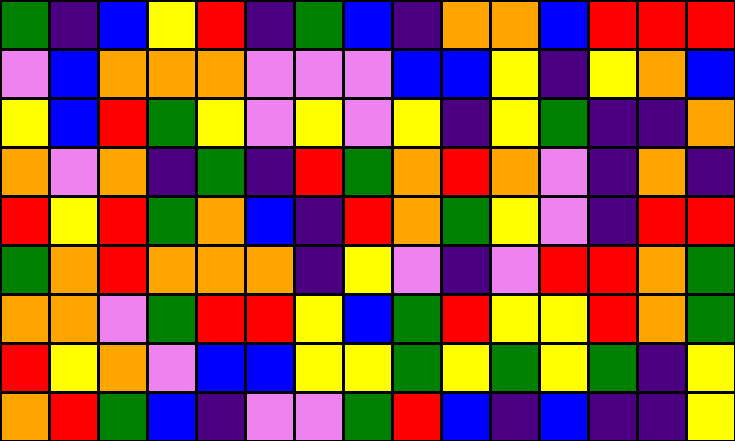[["green", "indigo", "blue", "yellow", "red", "indigo", "green", "blue", "indigo", "orange", "orange", "blue", "red", "red", "red"], ["violet", "blue", "orange", "orange", "orange", "violet", "violet", "violet", "blue", "blue", "yellow", "indigo", "yellow", "orange", "blue"], ["yellow", "blue", "red", "green", "yellow", "violet", "yellow", "violet", "yellow", "indigo", "yellow", "green", "indigo", "indigo", "orange"], ["orange", "violet", "orange", "indigo", "green", "indigo", "red", "green", "orange", "red", "orange", "violet", "indigo", "orange", "indigo"], ["red", "yellow", "red", "green", "orange", "blue", "indigo", "red", "orange", "green", "yellow", "violet", "indigo", "red", "red"], ["green", "orange", "red", "orange", "orange", "orange", "indigo", "yellow", "violet", "indigo", "violet", "red", "red", "orange", "green"], ["orange", "orange", "violet", "green", "red", "red", "yellow", "blue", "green", "red", "yellow", "yellow", "red", "orange", "green"], ["red", "yellow", "orange", "violet", "blue", "blue", "yellow", "yellow", "green", "yellow", "green", "yellow", "green", "indigo", "yellow"], ["orange", "red", "green", "blue", "indigo", "violet", "violet", "green", "red", "blue", "indigo", "blue", "indigo", "indigo", "yellow"]]